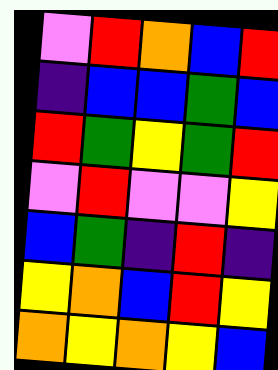[["violet", "red", "orange", "blue", "red"], ["indigo", "blue", "blue", "green", "blue"], ["red", "green", "yellow", "green", "red"], ["violet", "red", "violet", "violet", "yellow"], ["blue", "green", "indigo", "red", "indigo"], ["yellow", "orange", "blue", "red", "yellow"], ["orange", "yellow", "orange", "yellow", "blue"]]